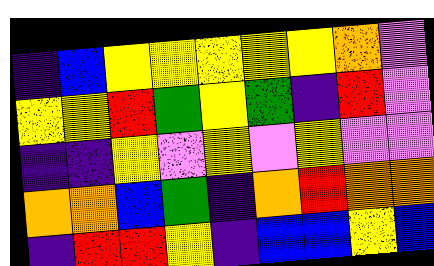[["indigo", "blue", "yellow", "yellow", "yellow", "yellow", "yellow", "orange", "violet"], ["yellow", "yellow", "red", "green", "yellow", "green", "indigo", "red", "violet"], ["indigo", "indigo", "yellow", "violet", "yellow", "violet", "yellow", "violet", "violet"], ["orange", "orange", "blue", "green", "indigo", "orange", "red", "orange", "orange"], ["indigo", "red", "red", "yellow", "indigo", "blue", "blue", "yellow", "blue"]]